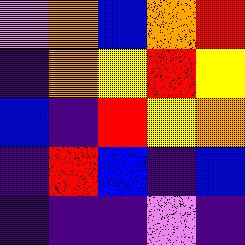[["violet", "orange", "blue", "orange", "red"], ["indigo", "orange", "yellow", "red", "yellow"], ["blue", "indigo", "red", "yellow", "orange"], ["indigo", "red", "blue", "indigo", "blue"], ["indigo", "indigo", "indigo", "violet", "indigo"]]